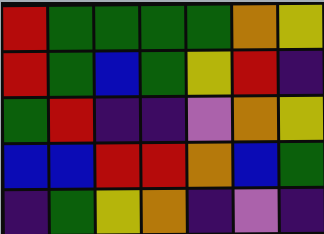[["red", "green", "green", "green", "green", "orange", "yellow"], ["red", "green", "blue", "green", "yellow", "red", "indigo"], ["green", "red", "indigo", "indigo", "violet", "orange", "yellow"], ["blue", "blue", "red", "red", "orange", "blue", "green"], ["indigo", "green", "yellow", "orange", "indigo", "violet", "indigo"]]